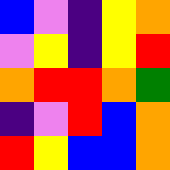[["blue", "violet", "indigo", "yellow", "orange"], ["violet", "yellow", "indigo", "yellow", "red"], ["orange", "red", "red", "orange", "green"], ["indigo", "violet", "red", "blue", "orange"], ["red", "yellow", "blue", "blue", "orange"]]